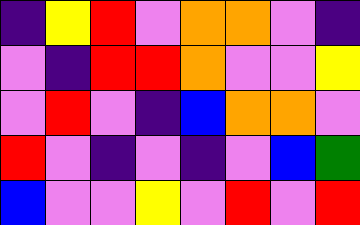[["indigo", "yellow", "red", "violet", "orange", "orange", "violet", "indigo"], ["violet", "indigo", "red", "red", "orange", "violet", "violet", "yellow"], ["violet", "red", "violet", "indigo", "blue", "orange", "orange", "violet"], ["red", "violet", "indigo", "violet", "indigo", "violet", "blue", "green"], ["blue", "violet", "violet", "yellow", "violet", "red", "violet", "red"]]